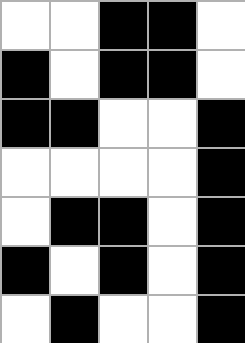[["white", "white", "black", "black", "white"], ["black", "white", "black", "black", "white"], ["black", "black", "white", "white", "black"], ["white", "white", "white", "white", "black"], ["white", "black", "black", "white", "black"], ["black", "white", "black", "white", "black"], ["white", "black", "white", "white", "black"]]